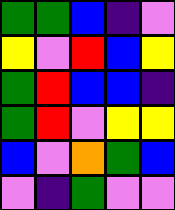[["green", "green", "blue", "indigo", "violet"], ["yellow", "violet", "red", "blue", "yellow"], ["green", "red", "blue", "blue", "indigo"], ["green", "red", "violet", "yellow", "yellow"], ["blue", "violet", "orange", "green", "blue"], ["violet", "indigo", "green", "violet", "violet"]]